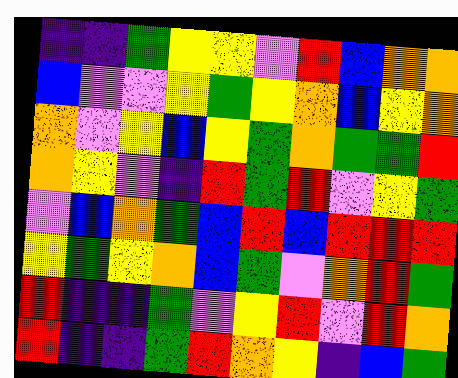[["indigo", "indigo", "green", "yellow", "yellow", "violet", "red", "blue", "orange", "orange"], ["blue", "violet", "violet", "yellow", "green", "yellow", "orange", "blue", "yellow", "orange"], ["orange", "violet", "yellow", "blue", "yellow", "green", "orange", "green", "green", "red"], ["orange", "yellow", "violet", "indigo", "red", "green", "red", "violet", "yellow", "green"], ["violet", "blue", "orange", "green", "blue", "red", "blue", "red", "red", "red"], ["yellow", "green", "yellow", "orange", "blue", "green", "violet", "orange", "red", "green"], ["red", "indigo", "indigo", "green", "violet", "yellow", "red", "violet", "red", "orange"], ["red", "indigo", "indigo", "green", "red", "orange", "yellow", "indigo", "blue", "green"]]